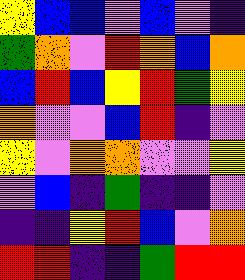[["yellow", "blue", "blue", "violet", "blue", "violet", "indigo"], ["green", "orange", "violet", "red", "orange", "blue", "orange"], ["blue", "red", "blue", "yellow", "red", "green", "yellow"], ["orange", "violet", "violet", "blue", "red", "indigo", "violet"], ["yellow", "violet", "orange", "orange", "violet", "violet", "yellow"], ["violet", "blue", "indigo", "green", "indigo", "indigo", "violet"], ["indigo", "indigo", "yellow", "red", "blue", "violet", "orange"], ["red", "red", "indigo", "indigo", "green", "red", "red"]]